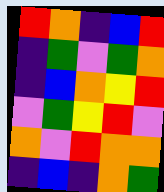[["red", "orange", "indigo", "blue", "red"], ["indigo", "green", "violet", "green", "orange"], ["indigo", "blue", "orange", "yellow", "red"], ["violet", "green", "yellow", "red", "violet"], ["orange", "violet", "red", "orange", "orange"], ["indigo", "blue", "indigo", "orange", "green"]]